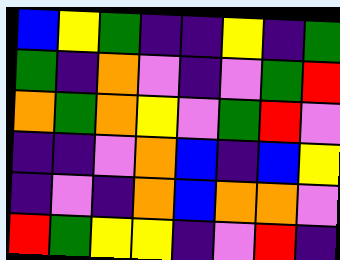[["blue", "yellow", "green", "indigo", "indigo", "yellow", "indigo", "green"], ["green", "indigo", "orange", "violet", "indigo", "violet", "green", "red"], ["orange", "green", "orange", "yellow", "violet", "green", "red", "violet"], ["indigo", "indigo", "violet", "orange", "blue", "indigo", "blue", "yellow"], ["indigo", "violet", "indigo", "orange", "blue", "orange", "orange", "violet"], ["red", "green", "yellow", "yellow", "indigo", "violet", "red", "indigo"]]